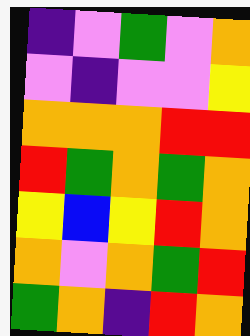[["indigo", "violet", "green", "violet", "orange"], ["violet", "indigo", "violet", "violet", "yellow"], ["orange", "orange", "orange", "red", "red"], ["red", "green", "orange", "green", "orange"], ["yellow", "blue", "yellow", "red", "orange"], ["orange", "violet", "orange", "green", "red"], ["green", "orange", "indigo", "red", "orange"]]